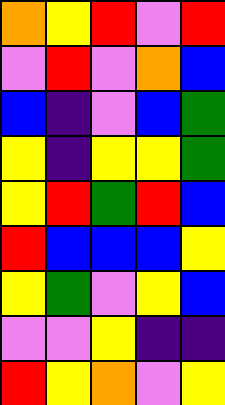[["orange", "yellow", "red", "violet", "red"], ["violet", "red", "violet", "orange", "blue"], ["blue", "indigo", "violet", "blue", "green"], ["yellow", "indigo", "yellow", "yellow", "green"], ["yellow", "red", "green", "red", "blue"], ["red", "blue", "blue", "blue", "yellow"], ["yellow", "green", "violet", "yellow", "blue"], ["violet", "violet", "yellow", "indigo", "indigo"], ["red", "yellow", "orange", "violet", "yellow"]]